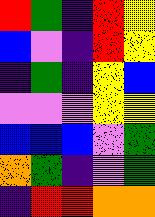[["red", "green", "indigo", "red", "yellow"], ["blue", "violet", "indigo", "red", "yellow"], ["indigo", "green", "indigo", "yellow", "blue"], ["violet", "violet", "violet", "yellow", "yellow"], ["blue", "blue", "blue", "violet", "green"], ["orange", "green", "indigo", "violet", "green"], ["indigo", "red", "red", "orange", "orange"]]